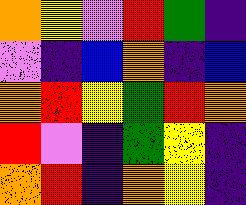[["orange", "yellow", "violet", "red", "green", "indigo"], ["violet", "indigo", "blue", "orange", "indigo", "blue"], ["orange", "red", "yellow", "green", "red", "orange"], ["red", "violet", "indigo", "green", "yellow", "indigo"], ["orange", "red", "indigo", "orange", "yellow", "indigo"]]